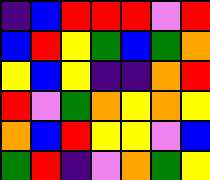[["indigo", "blue", "red", "red", "red", "violet", "red"], ["blue", "red", "yellow", "green", "blue", "green", "orange"], ["yellow", "blue", "yellow", "indigo", "indigo", "orange", "red"], ["red", "violet", "green", "orange", "yellow", "orange", "yellow"], ["orange", "blue", "red", "yellow", "yellow", "violet", "blue"], ["green", "red", "indigo", "violet", "orange", "green", "yellow"]]